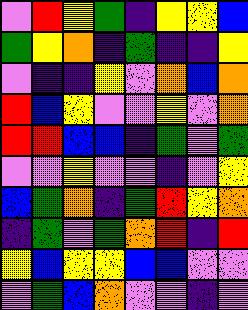[["violet", "red", "yellow", "green", "indigo", "yellow", "yellow", "blue"], ["green", "yellow", "orange", "indigo", "green", "indigo", "indigo", "yellow"], ["violet", "indigo", "indigo", "yellow", "violet", "orange", "blue", "orange"], ["red", "blue", "yellow", "violet", "violet", "yellow", "violet", "orange"], ["red", "red", "blue", "blue", "indigo", "green", "violet", "green"], ["violet", "violet", "yellow", "violet", "violet", "indigo", "violet", "yellow"], ["blue", "green", "orange", "indigo", "green", "red", "yellow", "orange"], ["indigo", "green", "violet", "green", "orange", "red", "indigo", "red"], ["yellow", "blue", "yellow", "yellow", "blue", "blue", "violet", "violet"], ["violet", "green", "blue", "orange", "violet", "violet", "indigo", "violet"]]